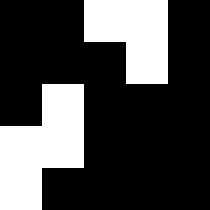[["black", "black", "white", "white", "black"], ["black", "black", "black", "white", "black"], ["black", "white", "black", "black", "black"], ["white", "white", "black", "black", "black"], ["white", "black", "black", "black", "black"]]